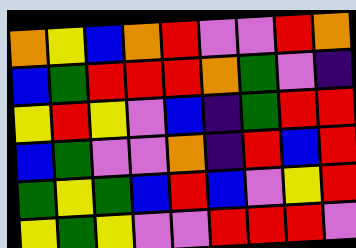[["orange", "yellow", "blue", "orange", "red", "violet", "violet", "red", "orange"], ["blue", "green", "red", "red", "red", "orange", "green", "violet", "indigo"], ["yellow", "red", "yellow", "violet", "blue", "indigo", "green", "red", "red"], ["blue", "green", "violet", "violet", "orange", "indigo", "red", "blue", "red"], ["green", "yellow", "green", "blue", "red", "blue", "violet", "yellow", "red"], ["yellow", "green", "yellow", "violet", "violet", "red", "red", "red", "violet"]]